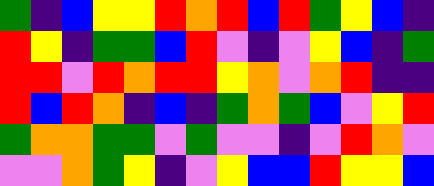[["green", "indigo", "blue", "yellow", "yellow", "red", "orange", "red", "blue", "red", "green", "yellow", "blue", "indigo"], ["red", "yellow", "indigo", "green", "green", "blue", "red", "violet", "indigo", "violet", "yellow", "blue", "indigo", "green"], ["red", "red", "violet", "red", "orange", "red", "red", "yellow", "orange", "violet", "orange", "red", "indigo", "indigo"], ["red", "blue", "red", "orange", "indigo", "blue", "indigo", "green", "orange", "green", "blue", "violet", "yellow", "red"], ["green", "orange", "orange", "green", "green", "violet", "green", "violet", "violet", "indigo", "violet", "red", "orange", "violet"], ["violet", "violet", "orange", "green", "yellow", "indigo", "violet", "yellow", "blue", "blue", "red", "yellow", "yellow", "blue"]]